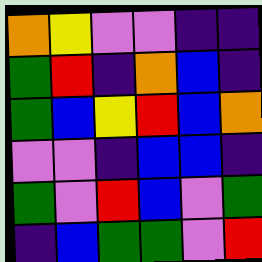[["orange", "yellow", "violet", "violet", "indigo", "indigo"], ["green", "red", "indigo", "orange", "blue", "indigo"], ["green", "blue", "yellow", "red", "blue", "orange"], ["violet", "violet", "indigo", "blue", "blue", "indigo"], ["green", "violet", "red", "blue", "violet", "green"], ["indigo", "blue", "green", "green", "violet", "red"]]